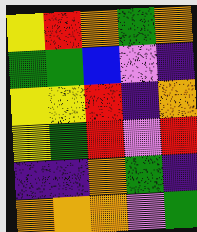[["yellow", "red", "orange", "green", "orange"], ["green", "green", "blue", "violet", "indigo"], ["yellow", "yellow", "red", "indigo", "orange"], ["yellow", "green", "red", "violet", "red"], ["indigo", "indigo", "orange", "green", "indigo"], ["orange", "orange", "orange", "violet", "green"]]